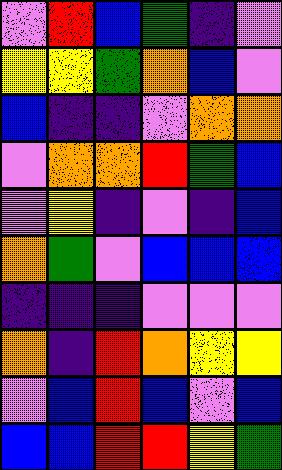[["violet", "red", "blue", "green", "indigo", "violet"], ["yellow", "yellow", "green", "orange", "blue", "violet"], ["blue", "indigo", "indigo", "violet", "orange", "orange"], ["violet", "orange", "orange", "red", "green", "blue"], ["violet", "yellow", "indigo", "violet", "indigo", "blue"], ["orange", "green", "violet", "blue", "blue", "blue"], ["indigo", "indigo", "indigo", "violet", "violet", "violet"], ["orange", "indigo", "red", "orange", "yellow", "yellow"], ["violet", "blue", "red", "blue", "violet", "blue"], ["blue", "blue", "red", "red", "yellow", "green"]]